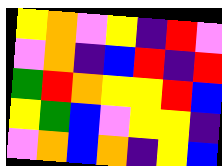[["yellow", "orange", "violet", "yellow", "indigo", "red", "violet"], ["violet", "orange", "indigo", "blue", "red", "indigo", "red"], ["green", "red", "orange", "yellow", "yellow", "red", "blue"], ["yellow", "green", "blue", "violet", "yellow", "yellow", "indigo"], ["violet", "orange", "blue", "orange", "indigo", "yellow", "blue"]]